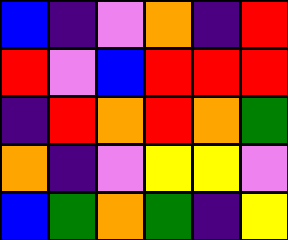[["blue", "indigo", "violet", "orange", "indigo", "red"], ["red", "violet", "blue", "red", "red", "red"], ["indigo", "red", "orange", "red", "orange", "green"], ["orange", "indigo", "violet", "yellow", "yellow", "violet"], ["blue", "green", "orange", "green", "indigo", "yellow"]]